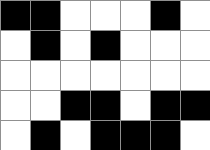[["black", "black", "white", "white", "white", "black", "white"], ["white", "black", "white", "black", "white", "white", "white"], ["white", "white", "white", "white", "white", "white", "white"], ["white", "white", "black", "black", "white", "black", "black"], ["white", "black", "white", "black", "black", "black", "white"]]